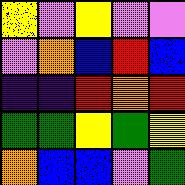[["yellow", "violet", "yellow", "violet", "violet"], ["violet", "orange", "blue", "red", "blue"], ["indigo", "indigo", "red", "orange", "red"], ["green", "green", "yellow", "green", "yellow"], ["orange", "blue", "blue", "violet", "green"]]